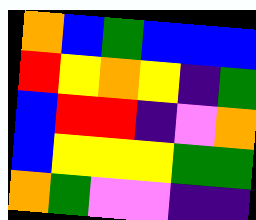[["orange", "blue", "green", "blue", "blue", "blue"], ["red", "yellow", "orange", "yellow", "indigo", "green"], ["blue", "red", "red", "indigo", "violet", "orange"], ["blue", "yellow", "yellow", "yellow", "green", "green"], ["orange", "green", "violet", "violet", "indigo", "indigo"]]